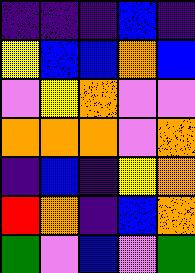[["indigo", "indigo", "indigo", "blue", "indigo"], ["yellow", "blue", "blue", "orange", "blue"], ["violet", "yellow", "orange", "violet", "violet"], ["orange", "orange", "orange", "violet", "orange"], ["indigo", "blue", "indigo", "yellow", "orange"], ["red", "orange", "indigo", "blue", "orange"], ["green", "violet", "blue", "violet", "green"]]